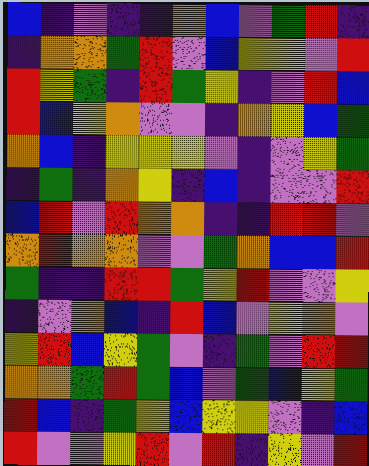[["blue", "indigo", "violet", "indigo", "indigo", "orange", "blue", "violet", "green", "red", "indigo"], ["indigo", "orange", "orange", "green", "red", "violet", "blue", "yellow", "yellow", "violet", "red"], ["red", "yellow", "green", "indigo", "red", "green", "yellow", "indigo", "violet", "red", "blue"], ["red", "blue", "yellow", "orange", "violet", "violet", "indigo", "orange", "yellow", "blue", "green"], ["orange", "blue", "indigo", "yellow", "yellow", "yellow", "violet", "indigo", "violet", "yellow", "green"], ["indigo", "green", "indigo", "orange", "yellow", "indigo", "blue", "indigo", "violet", "violet", "red"], ["blue", "red", "violet", "red", "orange", "orange", "indigo", "indigo", "red", "red", "violet"], ["orange", "red", "orange", "orange", "violet", "violet", "green", "orange", "blue", "blue", "red"], ["green", "indigo", "indigo", "red", "red", "green", "yellow", "red", "violet", "violet", "yellow"], ["indigo", "violet", "orange", "blue", "indigo", "red", "blue", "violet", "yellow", "orange", "violet"], ["yellow", "red", "blue", "yellow", "green", "violet", "indigo", "green", "violet", "red", "red"], ["orange", "orange", "green", "red", "green", "blue", "violet", "green", "blue", "yellow", "green"], ["red", "blue", "indigo", "green", "yellow", "blue", "yellow", "yellow", "violet", "indigo", "blue"], ["red", "violet", "violet", "yellow", "red", "violet", "red", "indigo", "yellow", "violet", "red"]]